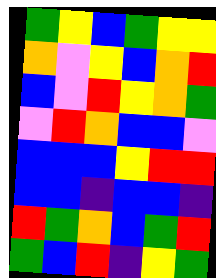[["green", "yellow", "blue", "green", "yellow", "yellow"], ["orange", "violet", "yellow", "blue", "orange", "red"], ["blue", "violet", "red", "yellow", "orange", "green"], ["violet", "red", "orange", "blue", "blue", "violet"], ["blue", "blue", "blue", "yellow", "red", "red"], ["blue", "blue", "indigo", "blue", "blue", "indigo"], ["red", "green", "orange", "blue", "green", "red"], ["green", "blue", "red", "indigo", "yellow", "green"]]